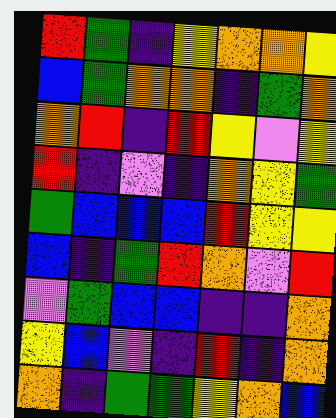[["red", "green", "indigo", "yellow", "orange", "orange", "yellow"], ["blue", "green", "orange", "orange", "indigo", "green", "orange"], ["orange", "red", "indigo", "red", "yellow", "violet", "yellow"], ["red", "indigo", "violet", "indigo", "orange", "yellow", "green"], ["green", "blue", "blue", "blue", "red", "yellow", "yellow"], ["blue", "indigo", "green", "red", "orange", "violet", "red"], ["violet", "green", "blue", "blue", "indigo", "indigo", "orange"], ["yellow", "blue", "violet", "indigo", "red", "indigo", "orange"], ["orange", "indigo", "green", "green", "yellow", "orange", "blue"]]